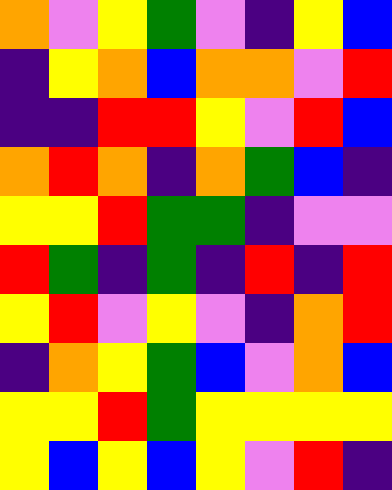[["orange", "violet", "yellow", "green", "violet", "indigo", "yellow", "blue"], ["indigo", "yellow", "orange", "blue", "orange", "orange", "violet", "red"], ["indigo", "indigo", "red", "red", "yellow", "violet", "red", "blue"], ["orange", "red", "orange", "indigo", "orange", "green", "blue", "indigo"], ["yellow", "yellow", "red", "green", "green", "indigo", "violet", "violet"], ["red", "green", "indigo", "green", "indigo", "red", "indigo", "red"], ["yellow", "red", "violet", "yellow", "violet", "indigo", "orange", "red"], ["indigo", "orange", "yellow", "green", "blue", "violet", "orange", "blue"], ["yellow", "yellow", "red", "green", "yellow", "yellow", "yellow", "yellow"], ["yellow", "blue", "yellow", "blue", "yellow", "violet", "red", "indigo"]]